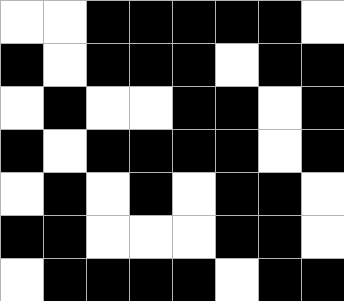[["white", "white", "black", "black", "black", "black", "black", "white"], ["black", "white", "black", "black", "black", "white", "black", "black"], ["white", "black", "white", "white", "black", "black", "white", "black"], ["black", "white", "black", "black", "black", "black", "white", "black"], ["white", "black", "white", "black", "white", "black", "black", "white"], ["black", "black", "white", "white", "white", "black", "black", "white"], ["white", "black", "black", "black", "black", "white", "black", "black"]]